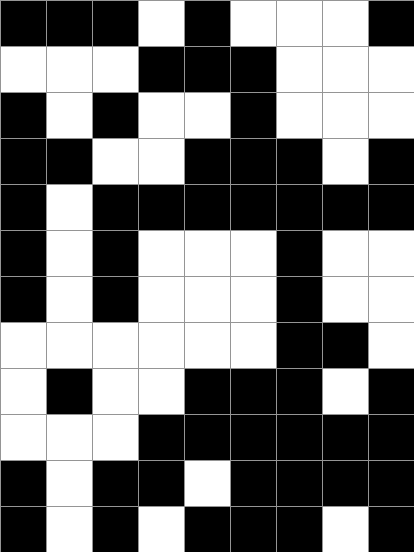[["black", "black", "black", "white", "black", "white", "white", "white", "black"], ["white", "white", "white", "black", "black", "black", "white", "white", "white"], ["black", "white", "black", "white", "white", "black", "white", "white", "white"], ["black", "black", "white", "white", "black", "black", "black", "white", "black"], ["black", "white", "black", "black", "black", "black", "black", "black", "black"], ["black", "white", "black", "white", "white", "white", "black", "white", "white"], ["black", "white", "black", "white", "white", "white", "black", "white", "white"], ["white", "white", "white", "white", "white", "white", "black", "black", "white"], ["white", "black", "white", "white", "black", "black", "black", "white", "black"], ["white", "white", "white", "black", "black", "black", "black", "black", "black"], ["black", "white", "black", "black", "white", "black", "black", "black", "black"], ["black", "white", "black", "white", "black", "black", "black", "white", "black"]]